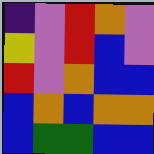[["indigo", "violet", "red", "orange", "violet"], ["yellow", "violet", "red", "blue", "violet"], ["red", "violet", "orange", "blue", "blue"], ["blue", "orange", "blue", "orange", "orange"], ["blue", "green", "green", "blue", "blue"]]